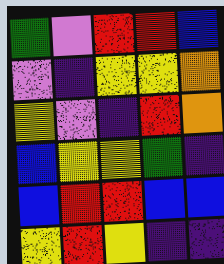[["green", "violet", "red", "red", "blue"], ["violet", "indigo", "yellow", "yellow", "orange"], ["yellow", "violet", "indigo", "red", "orange"], ["blue", "yellow", "yellow", "green", "indigo"], ["blue", "red", "red", "blue", "blue"], ["yellow", "red", "yellow", "indigo", "indigo"]]